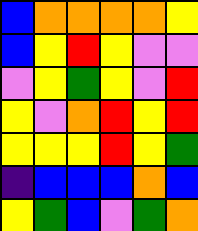[["blue", "orange", "orange", "orange", "orange", "yellow"], ["blue", "yellow", "red", "yellow", "violet", "violet"], ["violet", "yellow", "green", "yellow", "violet", "red"], ["yellow", "violet", "orange", "red", "yellow", "red"], ["yellow", "yellow", "yellow", "red", "yellow", "green"], ["indigo", "blue", "blue", "blue", "orange", "blue"], ["yellow", "green", "blue", "violet", "green", "orange"]]